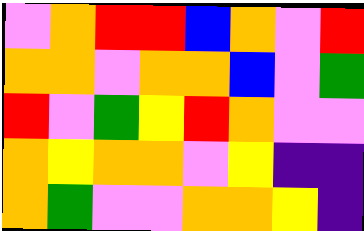[["violet", "orange", "red", "red", "blue", "orange", "violet", "red"], ["orange", "orange", "violet", "orange", "orange", "blue", "violet", "green"], ["red", "violet", "green", "yellow", "red", "orange", "violet", "violet"], ["orange", "yellow", "orange", "orange", "violet", "yellow", "indigo", "indigo"], ["orange", "green", "violet", "violet", "orange", "orange", "yellow", "indigo"]]